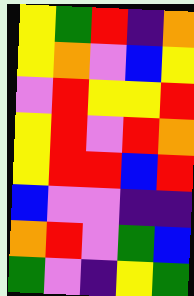[["yellow", "green", "red", "indigo", "orange"], ["yellow", "orange", "violet", "blue", "yellow"], ["violet", "red", "yellow", "yellow", "red"], ["yellow", "red", "violet", "red", "orange"], ["yellow", "red", "red", "blue", "red"], ["blue", "violet", "violet", "indigo", "indigo"], ["orange", "red", "violet", "green", "blue"], ["green", "violet", "indigo", "yellow", "green"]]